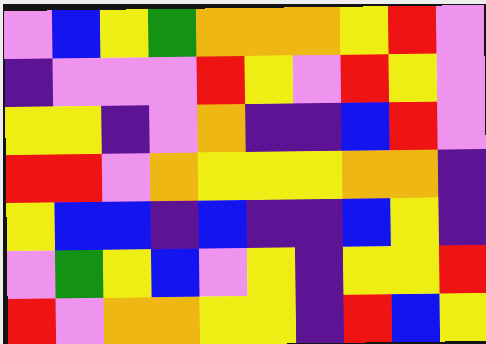[["violet", "blue", "yellow", "green", "orange", "orange", "orange", "yellow", "red", "violet"], ["indigo", "violet", "violet", "violet", "red", "yellow", "violet", "red", "yellow", "violet"], ["yellow", "yellow", "indigo", "violet", "orange", "indigo", "indigo", "blue", "red", "violet"], ["red", "red", "violet", "orange", "yellow", "yellow", "yellow", "orange", "orange", "indigo"], ["yellow", "blue", "blue", "indigo", "blue", "indigo", "indigo", "blue", "yellow", "indigo"], ["violet", "green", "yellow", "blue", "violet", "yellow", "indigo", "yellow", "yellow", "red"], ["red", "violet", "orange", "orange", "yellow", "yellow", "indigo", "red", "blue", "yellow"]]